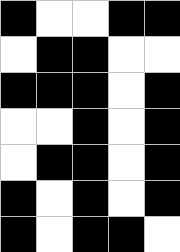[["black", "white", "white", "black", "black"], ["white", "black", "black", "white", "white"], ["black", "black", "black", "white", "black"], ["white", "white", "black", "white", "black"], ["white", "black", "black", "white", "black"], ["black", "white", "black", "white", "black"], ["black", "white", "black", "black", "white"]]